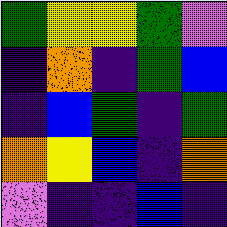[["green", "yellow", "yellow", "green", "violet"], ["indigo", "orange", "indigo", "green", "blue"], ["indigo", "blue", "green", "indigo", "green"], ["orange", "yellow", "blue", "indigo", "orange"], ["violet", "indigo", "indigo", "blue", "indigo"]]